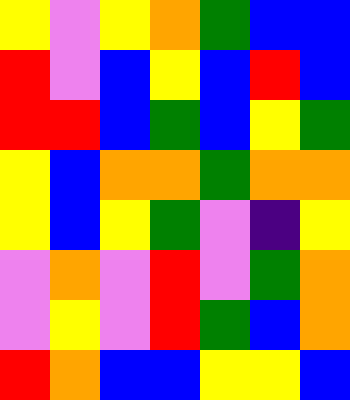[["yellow", "violet", "yellow", "orange", "green", "blue", "blue"], ["red", "violet", "blue", "yellow", "blue", "red", "blue"], ["red", "red", "blue", "green", "blue", "yellow", "green"], ["yellow", "blue", "orange", "orange", "green", "orange", "orange"], ["yellow", "blue", "yellow", "green", "violet", "indigo", "yellow"], ["violet", "orange", "violet", "red", "violet", "green", "orange"], ["violet", "yellow", "violet", "red", "green", "blue", "orange"], ["red", "orange", "blue", "blue", "yellow", "yellow", "blue"]]